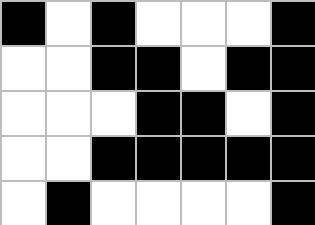[["black", "white", "black", "white", "white", "white", "black"], ["white", "white", "black", "black", "white", "black", "black"], ["white", "white", "white", "black", "black", "white", "black"], ["white", "white", "black", "black", "black", "black", "black"], ["white", "black", "white", "white", "white", "white", "black"]]